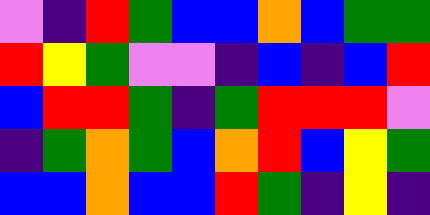[["violet", "indigo", "red", "green", "blue", "blue", "orange", "blue", "green", "green"], ["red", "yellow", "green", "violet", "violet", "indigo", "blue", "indigo", "blue", "red"], ["blue", "red", "red", "green", "indigo", "green", "red", "red", "red", "violet"], ["indigo", "green", "orange", "green", "blue", "orange", "red", "blue", "yellow", "green"], ["blue", "blue", "orange", "blue", "blue", "red", "green", "indigo", "yellow", "indigo"]]